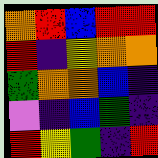[["orange", "red", "blue", "red", "red"], ["red", "indigo", "yellow", "orange", "orange"], ["green", "orange", "orange", "blue", "indigo"], ["violet", "indigo", "blue", "green", "indigo"], ["red", "yellow", "green", "indigo", "red"]]